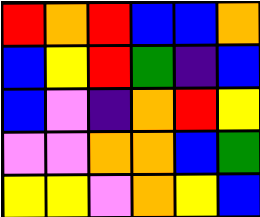[["red", "orange", "red", "blue", "blue", "orange"], ["blue", "yellow", "red", "green", "indigo", "blue"], ["blue", "violet", "indigo", "orange", "red", "yellow"], ["violet", "violet", "orange", "orange", "blue", "green"], ["yellow", "yellow", "violet", "orange", "yellow", "blue"]]